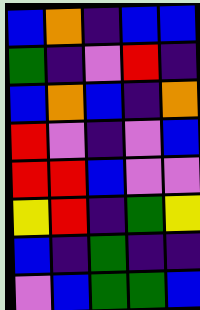[["blue", "orange", "indigo", "blue", "blue"], ["green", "indigo", "violet", "red", "indigo"], ["blue", "orange", "blue", "indigo", "orange"], ["red", "violet", "indigo", "violet", "blue"], ["red", "red", "blue", "violet", "violet"], ["yellow", "red", "indigo", "green", "yellow"], ["blue", "indigo", "green", "indigo", "indigo"], ["violet", "blue", "green", "green", "blue"]]